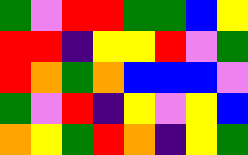[["green", "violet", "red", "red", "green", "green", "blue", "yellow"], ["red", "red", "indigo", "yellow", "yellow", "red", "violet", "green"], ["red", "orange", "green", "orange", "blue", "blue", "blue", "violet"], ["green", "violet", "red", "indigo", "yellow", "violet", "yellow", "blue"], ["orange", "yellow", "green", "red", "orange", "indigo", "yellow", "green"]]